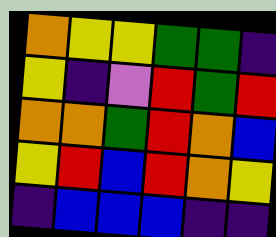[["orange", "yellow", "yellow", "green", "green", "indigo"], ["yellow", "indigo", "violet", "red", "green", "red"], ["orange", "orange", "green", "red", "orange", "blue"], ["yellow", "red", "blue", "red", "orange", "yellow"], ["indigo", "blue", "blue", "blue", "indigo", "indigo"]]